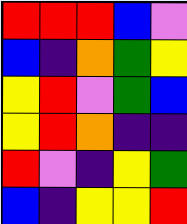[["red", "red", "red", "blue", "violet"], ["blue", "indigo", "orange", "green", "yellow"], ["yellow", "red", "violet", "green", "blue"], ["yellow", "red", "orange", "indigo", "indigo"], ["red", "violet", "indigo", "yellow", "green"], ["blue", "indigo", "yellow", "yellow", "red"]]